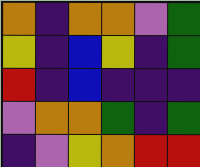[["orange", "indigo", "orange", "orange", "violet", "green"], ["yellow", "indigo", "blue", "yellow", "indigo", "green"], ["red", "indigo", "blue", "indigo", "indigo", "indigo"], ["violet", "orange", "orange", "green", "indigo", "green"], ["indigo", "violet", "yellow", "orange", "red", "red"]]